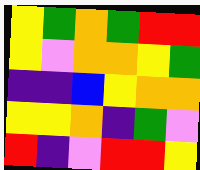[["yellow", "green", "orange", "green", "red", "red"], ["yellow", "violet", "orange", "orange", "yellow", "green"], ["indigo", "indigo", "blue", "yellow", "orange", "orange"], ["yellow", "yellow", "orange", "indigo", "green", "violet"], ["red", "indigo", "violet", "red", "red", "yellow"]]